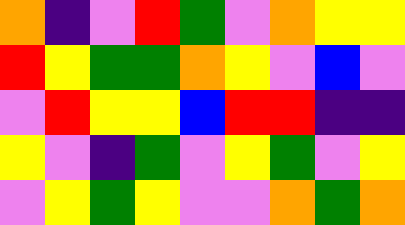[["orange", "indigo", "violet", "red", "green", "violet", "orange", "yellow", "yellow"], ["red", "yellow", "green", "green", "orange", "yellow", "violet", "blue", "violet"], ["violet", "red", "yellow", "yellow", "blue", "red", "red", "indigo", "indigo"], ["yellow", "violet", "indigo", "green", "violet", "yellow", "green", "violet", "yellow"], ["violet", "yellow", "green", "yellow", "violet", "violet", "orange", "green", "orange"]]